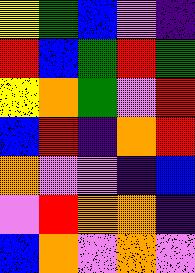[["yellow", "green", "blue", "violet", "indigo"], ["red", "blue", "green", "red", "green"], ["yellow", "orange", "green", "violet", "red"], ["blue", "red", "indigo", "orange", "red"], ["orange", "violet", "violet", "indigo", "blue"], ["violet", "red", "orange", "orange", "indigo"], ["blue", "orange", "violet", "orange", "violet"]]